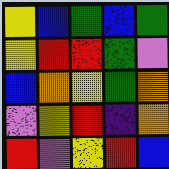[["yellow", "blue", "green", "blue", "green"], ["yellow", "red", "red", "green", "violet"], ["blue", "orange", "yellow", "green", "orange"], ["violet", "yellow", "red", "indigo", "orange"], ["red", "violet", "yellow", "red", "blue"]]